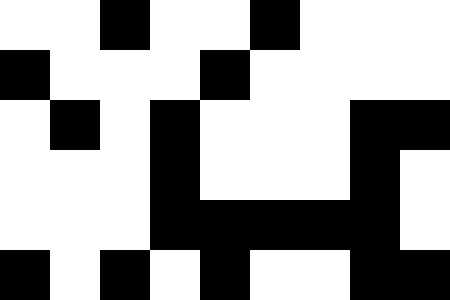[["white", "white", "black", "white", "white", "black", "white", "white", "white"], ["black", "white", "white", "white", "black", "white", "white", "white", "white"], ["white", "black", "white", "black", "white", "white", "white", "black", "black"], ["white", "white", "white", "black", "white", "white", "white", "black", "white"], ["white", "white", "white", "black", "black", "black", "black", "black", "white"], ["black", "white", "black", "white", "black", "white", "white", "black", "black"]]